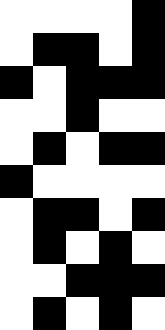[["white", "white", "white", "white", "black"], ["white", "black", "black", "white", "black"], ["black", "white", "black", "black", "black"], ["white", "white", "black", "white", "white"], ["white", "black", "white", "black", "black"], ["black", "white", "white", "white", "white"], ["white", "black", "black", "white", "black"], ["white", "black", "white", "black", "white"], ["white", "white", "black", "black", "black"], ["white", "black", "white", "black", "white"]]